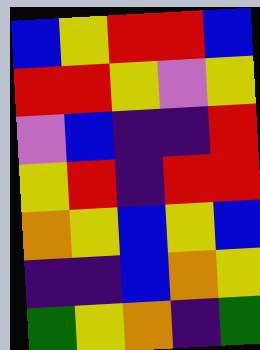[["blue", "yellow", "red", "red", "blue"], ["red", "red", "yellow", "violet", "yellow"], ["violet", "blue", "indigo", "indigo", "red"], ["yellow", "red", "indigo", "red", "red"], ["orange", "yellow", "blue", "yellow", "blue"], ["indigo", "indigo", "blue", "orange", "yellow"], ["green", "yellow", "orange", "indigo", "green"]]